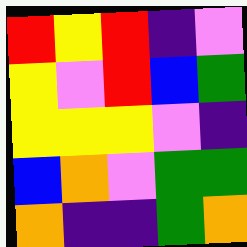[["red", "yellow", "red", "indigo", "violet"], ["yellow", "violet", "red", "blue", "green"], ["yellow", "yellow", "yellow", "violet", "indigo"], ["blue", "orange", "violet", "green", "green"], ["orange", "indigo", "indigo", "green", "orange"]]